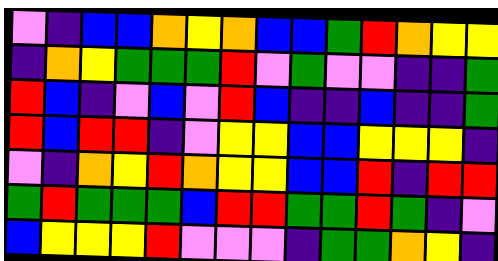[["violet", "indigo", "blue", "blue", "orange", "yellow", "orange", "blue", "blue", "green", "red", "orange", "yellow", "yellow"], ["indigo", "orange", "yellow", "green", "green", "green", "red", "violet", "green", "violet", "violet", "indigo", "indigo", "green"], ["red", "blue", "indigo", "violet", "blue", "violet", "red", "blue", "indigo", "indigo", "blue", "indigo", "indigo", "green"], ["red", "blue", "red", "red", "indigo", "violet", "yellow", "yellow", "blue", "blue", "yellow", "yellow", "yellow", "indigo"], ["violet", "indigo", "orange", "yellow", "red", "orange", "yellow", "yellow", "blue", "blue", "red", "indigo", "red", "red"], ["green", "red", "green", "green", "green", "blue", "red", "red", "green", "green", "red", "green", "indigo", "violet"], ["blue", "yellow", "yellow", "yellow", "red", "violet", "violet", "violet", "indigo", "green", "green", "orange", "yellow", "indigo"]]